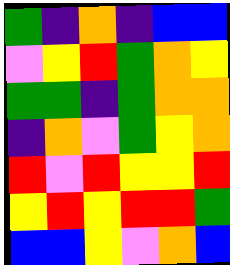[["green", "indigo", "orange", "indigo", "blue", "blue"], ["violet", "yellow", "red", "green", "orange", "yellow"], ["green", "green", "indigo", "green", "orange", "orange"], ["indigo", "orange", "violet", "green", "yellow", "orange"], ["red", "violet", "red", "yellow", "yellow", "red"], ["yellow", "red", "yellow", "red", "red", "green"], ["blue", "blue", "yellow", "violet", "orange", "blue"]]